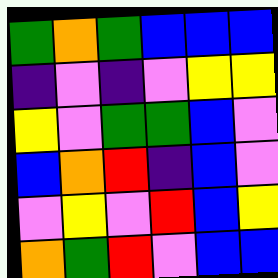[["green", "orange", "green", "blue", "blue", "blue"], ["indigo", "violet", "indigo", "violet", "yellow", "yellow"], ["yellow", "violet", "green", "green", "blue", "violet"], ["blue", "orange", "red", "indigo", "blue", "violet"], ["violet", "yellow", "violet", "red", "blue", "yellow"], ["orange", "green", "red", "violet", "blue", "blue"]]